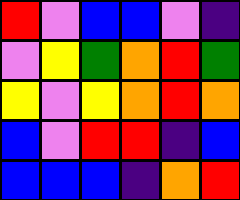[["red", "violet", "blue", "blue", "violet", "indigo"], ["violet", "yellow", "green", "orange", "red", "green"], ["yellow", "violet", "yellow", "orange", "red", "orange"], ["blue", "violet", "red", "red", "indigo", "blue"], ["blue", "blue", "blue", "indigo", "orange", "red"]]